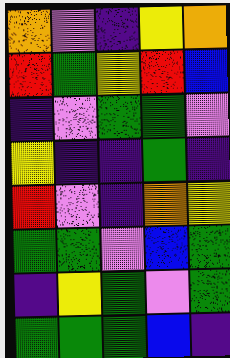[["orange", "violet", "indigo", "yellow", "orange"], ["red", "green", "yellow", "red", "blue"], ["indigo", "violet", "green", "green", "violet"], ["yellow", "indigo", "indigo", "green", "indigo"], ["red", "violet", "indigo", "orange", "yellow"], ["green", "green", "violet", "blue", "green"], ["indigo", "yellow", "green", "violet", "green"], ["green", "green", "green", "blue", "indigo"]]